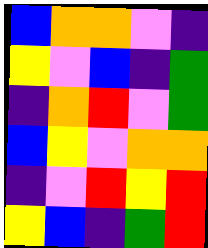[["blue", "orange", "orange", "violet", "indigo"], ["yellow", "violet", "blue", "indigo", "green"], ["indigo", "orange", "red", "violet", "green"], ["blue", "yellow", "violet", "orange", "orange"], ["indigo", "violet", "red", "yellow", "red"], ["yellow", "blue", "indigo", "green", "red"]]